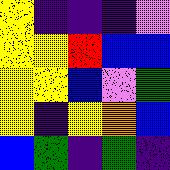[["yellow", "indigo", "indigo", "indigo", "violet"], ["yellow", "yellow", "red", "blue", "blue"], ["yellow", "yellow", "blue", "violet", "green"], ["yellow", "indigo", "yellow", "orange", "blue"], ["blue", "green", "indigo", "green", "indigo"]]